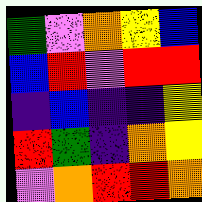[["green", "violet", "orange", "yellow", "blue"], ["blue", "red", "violet", "red", "red"], ["indigo", "blue", "indigo", "indigo", "yellow"], ["red", "green", "indigo", "orange", "yellow"], ["violet", "orange", "red", "red", "orange"]]